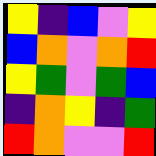[["yellow", "indigo", "blue", "violet", "yellow"], ["blue", "orange", "violet", "orange", "red"], ["yellow", "green", "violet", "green", "blue"], ["indigo", "orange", "yellow", "indigo", "green"], ["red", "orange", "violet", "violet", "red"]]